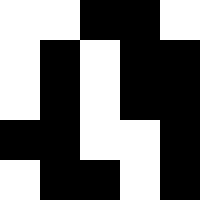[["white", "white", "black", "black", "white"], ["white", "black", "white", "black", "black"], ["white", "black", "white", "black", "black"], ["black", "black", "white", "white", "black"], ["white", "black", "black", "white", "black"]]